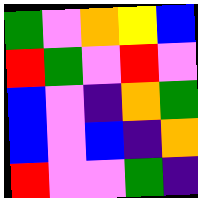[["green", "violet", "orange", "yellow", "blue"], ["red", "green", "violet", "red", "violet"], ["blue", "violet", "indigo", "orange", "green"], ["blue", "violet", "blue", "indigo", "orange"], ["red", "violet", "violet", "green", "indigo"]]